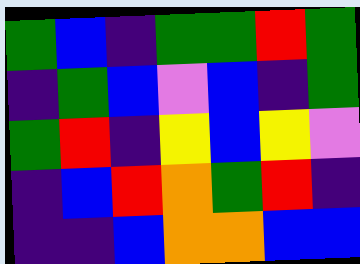[["green", "blue", "indigo", "green", "green", "red", "green"], ["indigo", "green", "blue", "violet", "blue", "indigo", "green"], ["green", "red", "indigo", "yellow", "blue", "yellow", "violet"], ["indigo", "blue", "red", "orange", "green", "red", "indigo"], ["indigo", "indigo", "blue", "orange", "orange", "blue", "blue"]]